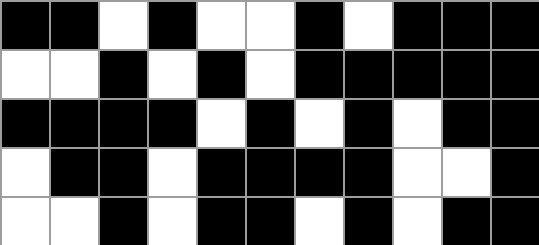[["black", "black", "white", "black", "white", "white", "black", "white", "black", "black", "black"], ["white", "white", "black", "white", "black", "white", "black", "black", "black", "black", "black"], ["black", "black", "black", "black", "white", "black", "white", "black", "white", "black", "black"], ["white", "black", "black", "white", "black", "black", "black", "black", "white", "white", "black"], ["white", "white", "black", "white", "black", "black", "white", "black", "white", "black", "black"]]